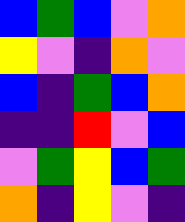[["blue", "green", "blue", "violet", "orange"], ["yellow", "violet", "indigo", "orange", "violet"], ["blue", "indigo", "green", "blue", "orange"], ["indigo", "indigo", "red", "violet", "blue"], ["violet", "green", "yellow", "blue", "green"], ["orange", "indigo", "yellow", "violet", "indigo"]]